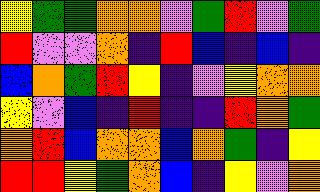[["yellow", "green", "green", "orange", "orange", "violet", "green", "red", "violet", "green"], ["red", "violet", "violet", "orange", "indigo", "red", "blue", "indigo", "blue", "indigo"], ["blue", "orange", "green", "red", "yellow", "indigo", "violet", "yellow", "orange", "orange"], ["yellow", "violet", "blue", "indigo", "red", "indigo", "indigo", "red", "orange", "green"], ["orange", "red", "blue", "orange", "orange", "blue", "orange", "green", "indigo", "yellow"], ["red", "red", "yellow", "green", "orange", "blue", "indigo", "yellow", "violet", "orange"]]